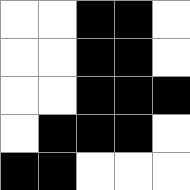[["white", "white", "black", "black", "white"], ["white", "white", "black", "black", "white"], ["white", "white", "black", "black", "black"], ["white", "black", "black", "black", "white"], ["black", "black", "white", "white", "white"]]